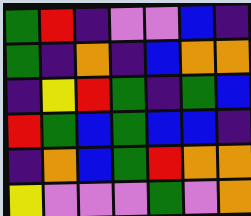[["green", "red", "indigo", "violet", "violet", "blue", "indigo"], ["green", "indigo", "orange", "indigo", "blue", "orange", "orange"], ["indigo", "yellow", "red", "green", "indigo", "green", "blue"], ["red", "green", "blue", "green", "blue", "blue", "indigo"], ["indigo", "orange", "blue", "green", "red", "orange", "orange"], ["yellow", "violet", "violet", "violet", "green", "violet", "orange"]]